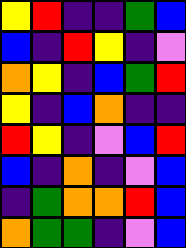[["yellow", "red", "indigo", "indigo", "green", "blue"], ["blue", "indigo", "red", "yellow", "indigo", "violet"], ["orange", "yellow", "indigo", "blue", "green", "red"], ["yellow", "indigo", "blue", "orange", "indigo", "indigo"], ["red", "yellow", "indigo", "violet", "blue", "red"], ["blue", "indigo", "orange", "indigo", "violet", "blue"], ["indigo", "green", "orange", "orange", "red", "blue"], ["orange", "green", "green", "indigo", "violet", "blue"]]